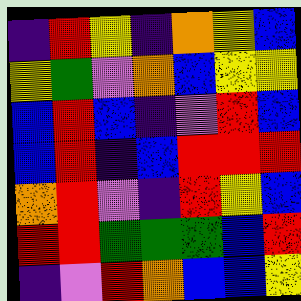[["indigo", "red", "yellow", "indigo", "orange", "yellow", "blue"], ["yellow", "green", "violet", "orange", "blue", "yellow", "yellow"], ["blue", "red", "blue", "indigo", "violet", "red", "blue"], ["blue", "red", "indigo", "blue", "red", "red", "red"], ["orange", "red", "violet", "indigo", "red", "yellow", "blue"], ["red", "red", "green", "green", "green", "blue", "red"], ["indigo", "violet", "red", "orange", "blue", "blue", "yellow"]]